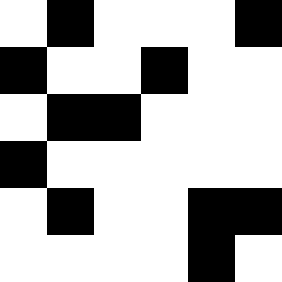[["white", "black", "white", "white", "white", "black"], ["black", "white", "white", "black", "white", "white"], ["white", "black", "black", "white", "white", "white"], ["black", "white", "white", "white", "white", "white"], ["white", "black", "white", "white", "black", "black"], ["white", "white", "white", "white", "black", "white"]]